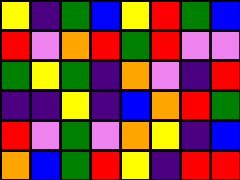[["yellow", "indigo", "green", "blue", "yellow", "red", "green", "blue"], ["red", "violet", "orange", "red", "green", "red", "violet", "violet"], ["green", "yellow", "green", "indigo", "orange", "violet", "indigo", "red"], ["indigo", "indigo", "yellow", "indigo", "blue", "orange", "red", "green"], ["red", "violet", "green", "violet", "orange", "yellow", "indigo", "blue"], ["orange", "blue", "green", "red", "yellow", "indigo", "red", "red"]]